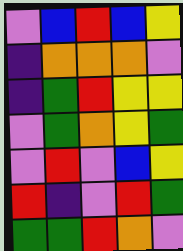[["violet", "blue", "red", "blue", "yellow"], ["indigo", "orange", "orange", "orange", "violet"], ["indigo", "green", "red", "yellow", "yellow"], ["violet", "green", "orange", "yellow", "green"], ["violet", "red", "violet", "blue", "yellow"], ["red", "indigo", "violet", "red", "green"], ["green", "green", "red", "orange", "violet"]]